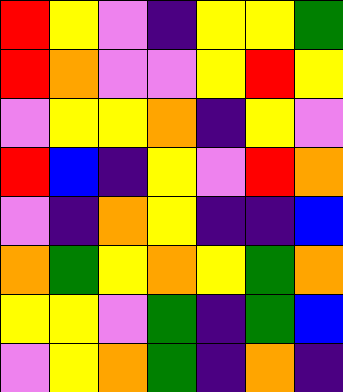[["red", "yellow", "violet", "indigo", "yellow", "yellow", "green"], ["red", "orange", "violet", "violet", "yellow", "red", "yellow"], ["violet", "yellow", "yellow", "orange", "indigo", "yellow", "violet"], ["red", "blue", "indigo", "yellow", "violet", "red", "orange"], ["violet", "indigo", "orange", "yellow", "indigo", "indigo", "blue"], ["orange", "green", "yellow", "orange", "yellow", "green", "orange"], ["yellow", "yellow", "violet", "green", "indigo", "green", "blue"], ["violet", "yellow", "orange", "green", "indigo", "orange", "indigo"]]